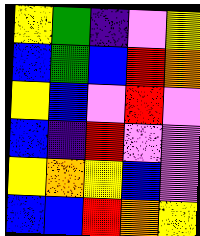[["yellow", "green", "indigo", "violet", "yellow"], ["blue", "green", "blue", "red", "orange"], ["yellow", "blue", "violet", "red", "violet"], ["blue", "indigo", "red", "violet", "violet"], ["yellow", "orange", "yellow", "blue", "violet"], ["blue", "blue", "red", "orange", "yellow"]]